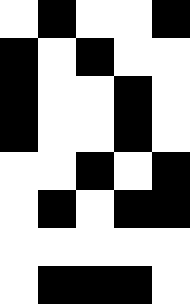[["white", "black", "white", "white", "black"], ["black", "white", "black", "white", "white"], ["black", "white", "white", "black", "white"], ["black", "white", "white", "black", "white"], ["white", "white", "black", "white", "black"], ["white", "black", "white", "black", "black"], ["white", "white", "white", "white", "white"], ["white", "black", "black", "black", "white"]]